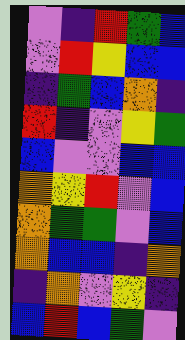[["violet", "indigo", "red", "green", "blue"], ["violet", "red", "yellow", "blue", "blue"], ["indigo", "green", "blue", "orange", "indigo"], ["red", "indigo", "violet", "yellow", "green"], ["blue", "violet", "violet", "blue", "blue"], ["orange", "yellow", "red", "violet", "blue"], ["orange", "green", "green", "violet", "blue"], ["orange", "blue", "blue", "indigo", "orange"], ["indigo", "orange", "violet", "yellow", "indigo"], ["blue", "red", "blue", "green", "violet"]]